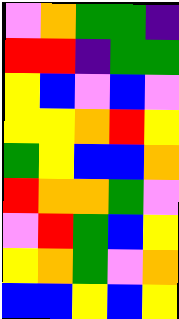[["violet", "orange", "green", "green", "indigo"], ["red", "red", "indigo", "green", "green"], ["yellow", "blue", "violet", "blue", "violet"], ["yellow", "yellow", "orange", "red", "yellow"], ["green", "yellow", "blue", "blue", "orange"], ["red", "orange", "orange", "green", "violet"], ["violet", "red", "green", "blue", "yellow"], ["yellow", "orange", "green", "violet", "orange"], ["blue", "blue", "yellow", "blue", "yellow"]]